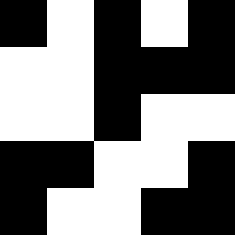[["black", "white", "black", "white", "black"], ["white", "white", "black", "black", "black"], ["white", "white", "black", "white", "white"], ["black", "black", "white", "white", "black"], ["black", "white", "white", "black", "black"]]